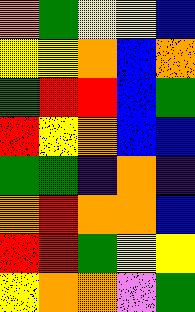[["orange", "green", "yellow", "yellow", "blue"], ["yellow", "yellow", "orange", "blue", "orange"], ["green", "red", "red", "blue", "green"], ["red", "yellow", "orange", "blue", "blue"], ["green", "green", "indigo", "orange", "indigo"], ["orange", "red", "orange", "orange", "blue"], ["red", "red", "green", "yellow", "yellow"], ["yellow", "orange", "orange", "violet", "green"]]